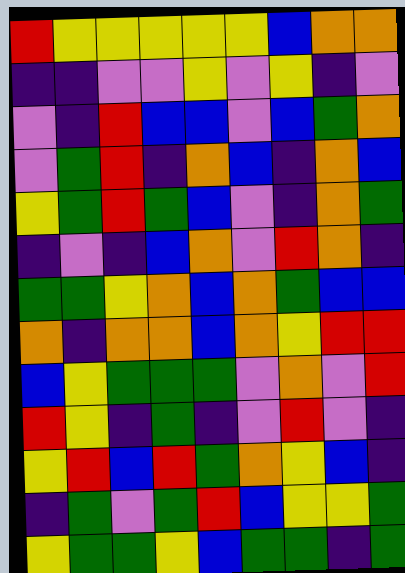[["red", "yellow", "yellow", "yellow", "yellow", "yellow", "blue", "orange", "orange"], ["indigo", "indigo", "violet", "violet", "yellow", "violet", "yellow", "indigo", "violet"], ["violet", "indigo", "red", "blue", "blue", "violet", "blue", "green", "orange"], ["violet", "green", "red", "indigo", "orange", "blue", "indigo", "orange", "blue"], ["yellow", "green", "red", "green", "blue", "violet", "indigo", "orange", "green"], ["indigo", "violet", "indigo", "blue", "orange", "violet", "red", "orange", "indigo"], ["green", "green", "yellow", "orange", "blue", "orange", "green", "blue", "blue"], ["orange", "indigo", "orange", "orange", "blue", "orange", "yellow", "red", "red"], ["blue", "yellow", "green", "green", "green", "violet", "orange", "violet", "red"], ["red", "yellow", "indigo", "green", "indigo", "violet", "red", "violet", "indigo"], ["yellow", "red", "blue", "red", "green", "orange", "yellow", "blue", "indigo"], ["indigo", "green", "violet", "green", "red", "blue", "yellow", "yellow", "green"], ["yellow", "green", "green", "yellow", "blue", "green", "green", "indigo", "green"]]